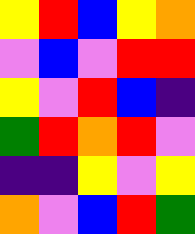[["yellow", "red", "blue", "yellow", "orange"], ["violet", "blue", "violet", "red", "red"], ["yellow", "violet", "red", "blue", "indigo"], ["green", "red", "orange", "red", "violet"], ["indigo", "indigo", "yellow", "violet", "yellow"], ["orange", "violet", "blue", "red", "green"]]